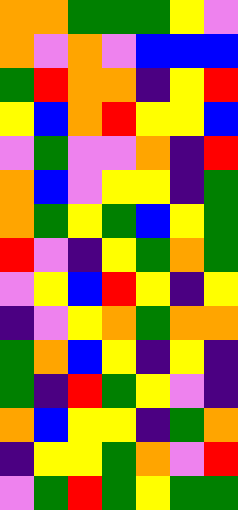[["orange", "orange", "green", "green", "green", "yellow", "violet"], ["orange", "violet", "orange", "violet", "blue", "blue", "blue"], ["green", "red", "orange", "orange", "indigo", "yellow", "red"], ["yellow", "blue", "orange", "red", "yellow", "yellow", "blue"], ["violet", "green", "violet", "violet", "orange", "indigo", "red"], ["orange", "blue", "violet", "yellow", "yellow", "indigo", "green"], ["orange", "green", "yellow", "green", "blue", "yellow", "green"], ["red", "violet", "indigo", "yellow", "green", "orange", "green"], ["violet", "yellow", "blue", "red", "yellow", "indigo", "yellow"], ["indigo", "violet", "yellow", "orange", "green", "orange", "orange"], ["green", "orange", "blue", "yellow", "indigo", "yellow", "indigo"], ["green", "indigo", "red", "green", "yellow", "violet", "indigo"], ["orange", "blue", "yellow", "yellow", "indigo", "green", "orange"], ["indigo", "yellow", "yellow", "green", "orange", "violet", "red"], ["violet", "green", "red", "green", "yellow", "green", "green"]]